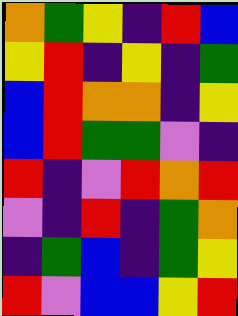[["orange", "green", "yellow", "indigo", "red", "blue"], ["yellow", "red", "indigo", "yellow", "indigo", "green"], ["blue", "red", "orange", "orange", "indigo", "yellow"], ["blue", "red", "green", "green", "violet", "indigo"], ["red", "indigo", "violet", "red", "orange", "red"], ["violet", "indigo", "red", "indigo", "green", "orange"], ["indigo", "green", "blue", "indigo", "green", "yellow"], ["red", "violet", "blue", "blue", "yellow", "red"]]